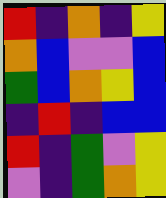[["red", "indigo", "orange", "indigo", "yellow"], ["orange", "blue", "violet", "violet", "blue"], ["green", "blue", "orange", "yellow", "blue"], ["indigo", "red", "indigo", "blue", "blue"], ["red", "indigo", "green", "violet", "yellow"], ["violet", "indigo", "green", "orange", "yellow"]]